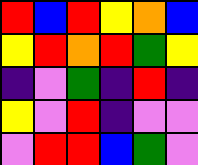[["red", "blue", "red", "yellow", "orange", "blue"], ["yellow", "red", "orange", "red", "green", "yellow"], ["indigo", "violet", "green", "indigo", "red", "indigo"], ["yellow", "violet", "red", "indigo", "violet", "violet"], ["violet", "red", "red", "blue", "green", "violet"]]